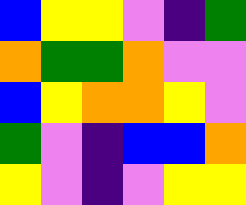[["blue", "yellow", "yellow", "violet", "indigo", "green"], ["orange", "green", "green", "orange", "violet", "violet"], ["blue", "yellow", "orange", "orange", "yellow", "violet"], ["green", "violet", "indigo", "blue", "blue", "orange"], ["yellow", "violet", "indigo", "violet", "yellow", "yellow"]]